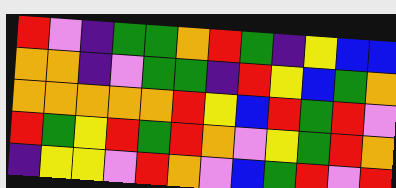[["red", "violet", "indigo", "green", "green", "orange", "red", "green", "indigo", "yellow", "blue", "blue"], ["orange", "orange", "indigo", "violet", "green", "green", "indigo", "red", "yellow", "blue", "green", "orange"], ["orange", "orange", "orange", "orange", "orange", "red", "yellow", "blue", "red", "green", "red", "violet"], ["red", "green", "yellow", "red", "green", "red", "orange", "violet", "yellow", "green", "red", "orange"], ["indigo", "yellow", "yellow", "violet", "red", "orange", "violet", "blue", "green", "red", "violet", "red"]]